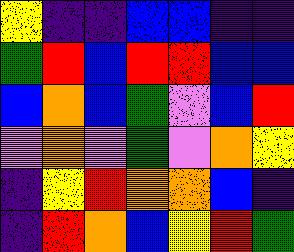[["yellow", "indigo", "indigo", "blue", "blue", "indigo", "indigo"], ["green", "red", "blue", "red", "red", "blue", "blue"], ["blue", "orange", "blue", "green", "violet", "blue", "red"], ["violet", "orange", "violet", "green", "violet", "orange", "yellow"], ["indigo", "yellow", "red", "orange", "orange", "blue", "indigo"], ["indigo", "red", "orange", "blue", "yellow", "red", "green"]]